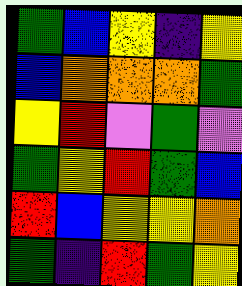[["green", "blue", "yellow", "indigo", "yellow"], ["blue", "orange", "orange", "orange", "green"], ["yellow", "red", "violet", "green", "violet"], ["green", "yellow", "red", "green", "blue"], ["red", "blue", "yellow", "yellow", "orange"], ["green", "indigo", "red", "green", "yellow"]]